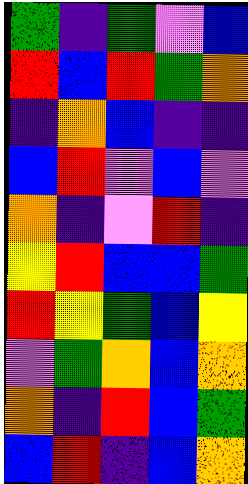[["green", "indigo", "green", "violet", "blue"], ["red", "blue", "red", "green", "orange"], ["indigo", "orange", "blue", "indigo", "indigo"], ["blue", "red", "violet", "blue", "violet"], ["orange", "indigo", "violet", "red", "indigo"], ["yellow", "red", "blue", "blue", "green"], ["red", "yellow", "green", "blue", "yellow"], ["violet", "green", "orange", "blue", "orange"], ["orange", "indigo", "red", "blue", "green"], ["blue", "red", "indigo", "blue", "orange"]]